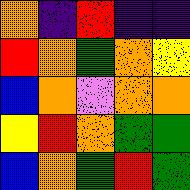[["orange", "indigo", "red", "indigo", "indigo"], ["red", "orange", "green", "orange", "yellow"], ["blue", "orange", "violet", "orange", "orange"], ["yellow", "red", "orange", "green", "green"], ["blue", "orange", "green", "red", "green"]]